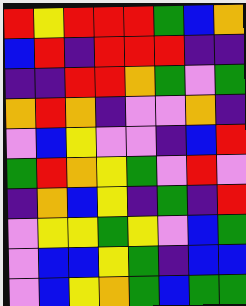[["red", "yellow", "red", "red", "red", "green", "blue", "orange"], ["blue", "red", "indigo", "red", "red", "red", "indigo", "indigo"], ["indigo", "indigo", "red", "red", "orange", "green", "violet", "green"], ["orange", "red", "orange", "indigo", "violet", "violet", "orange", "indigo"], ["violet", "blue", "yellow", "violet", "violet", "indigo", "blue", "red"], ["green", "red", "orange", "yellow", "green", "violet", "red", "violet"], ["indigo", "orange", "blue", "yellow", "indigo", "green", "indigo", "red"], ["violet", "yellow", "yellow", "green", "yellow", "violet", "blue", "green"], ["violet", "blue", "blue", "yellow", "green", "indigo", "blue", "blue"], ["violet", "blue", "yellow", "orange", "green", "blue", "green", "green"]]